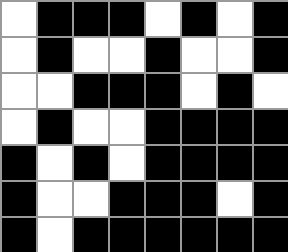[["white", "black", "black", "black", "white", "black", "white", "black"], ["white", "black", "white", "white", "black", "white", "white", "black"], ["white", "white", "black", "black", "black", "white", "black", "white"], ["white", "black", "white", "white", "black", "black", "black", "black"], ["black", "white", "black", "white", "black", "black", "black", "black"], ["black", "white", "white", "black", "black", "black", "white", "black"], ["black", "white", "black", "black", "black", "black", "black", "black"]]